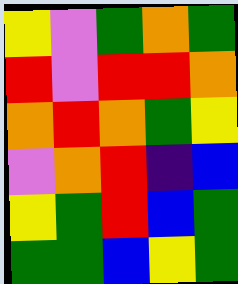[["yellow", "violet", "green", "orange", "green"], ["red", "violet", "red", "red", "orange"], ["orange", "red", "orange", "green", "yellow"], ["violet", "orange", "red", "indigo", "blue"], ["yellow", "green", "red", "blue", "green"], ["green", "green", "blue", "yellow", "green"]]